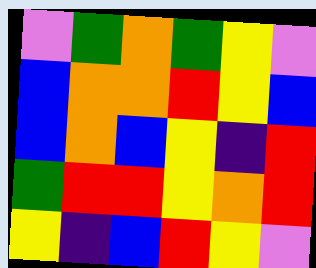[["violet", "green", "orange", "green", "yellow", "violet"], ["blue", "orange", "orange", "red", "yellow", "blue"], ["blue", "orange", "blue", "yellow", "indigo", "red"], ["green", "red", "red", "yellow", "orange", "red"], ["yellow", "indigo", "blue", "red", "yellow", "violet"]]